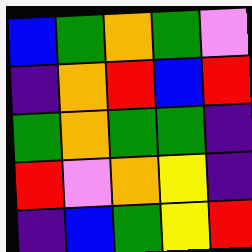[["blue", "green", "orange", "green", "violet"], ["indigo", "orange", "red", "blue", "red"], ["green", "orange", "green", "green", "indigo"], ["red", "violet", "orange", "yellow", "indigo"], ["indigo", "blue", "green", "yellow", "red"]]